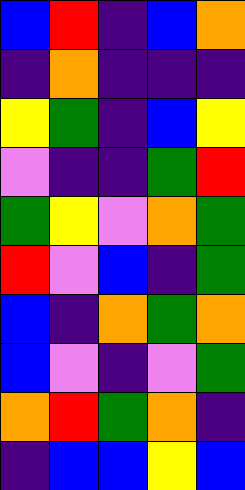[["blue", "red", "indigo", "blue", "orange"], ["indigo", "orange", "indigo", "indigo", "indigo"], ["yellow", "green", "indigo", "blue", "yellow"], ["violet", "indigo", "indigo", "green", "red"], ["green", "yellow", "violet", "orange", "green"], ["red", "violet", "blue", "indigo", "green"], ["blue", "indigo", "orange", "green", "orange"], ["blue", "violet", "indigo", "violet", "green"], ["orange", "red", "green", "orange", "indigo"], ["indigo", "blue", "blue", "yellow", "blue"]]